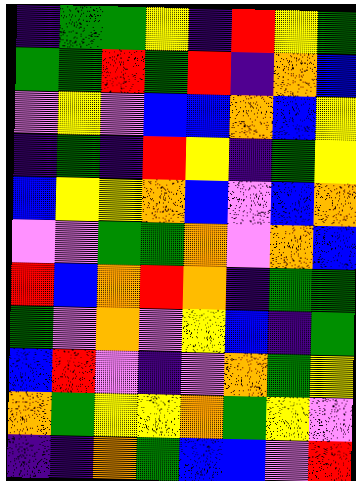[["indigo", "green", "green", "yellow", "indigo", "red", "yellow", "green"], ["green", "green", "red", "green", "red", "indigo", "orange", "blue"], ["violet", "yellow", "violet", "blue", "blue", "orange", "blue", "yellow"], ["indigo", "green", "indigo", "red", "yellow", "indigo", "green", "yellow"], ["blue", "yellow", "yellow", "orange", "blue", "violet", "blue", "orange"], ["violet", "violet", "green", "green", "orange", "violet", "orange", "blue"], ["red", "blue", "orange", "red", "orange", "indigo", "green", "green"], ["green", "violet", "orange", "violet", "yellow", "blue", "indigo", "green"], ["blue", "red", "violet", "indigo", "violet", "orange", "green", "yellow"], ["orange", "green", "yellow", "yellow", "orange", "green", "yellow", "violet"], ["indigo", "indigo", "orange", "green", "blue", "blue", "violet", "red"]]